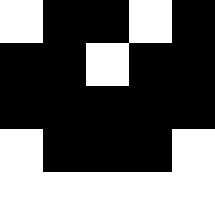[["white", "black", "black", "white", "black"], ["black", "black", "white", "black", "black"], ["black", "black", "black", "black", "black"], ["white", "black", "black", "black", "white"], ["white", "white", "white", "white", "white"]]